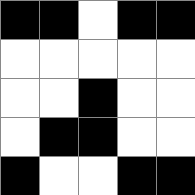[["black", "black", "white", "black", "black"], ["white", "white", "white", "white", "white"], ["white", "white", "black", "white", "white"], ["white", "black", "black", "white", "white"], ["black", "white", "white", "black", "black"]]